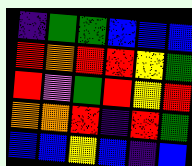[["indigo", "green", "green", "blue", "blue", "blue"], ["red", "orange", "red", "red", "yellow", "green"], ["red", "violet", "green", "red", "yellow", "red"], ["orange", "orange", "red", "indigo", "red", "green"], ["blue", "blue", "yellow", "blue", "indigo", "blue"]]